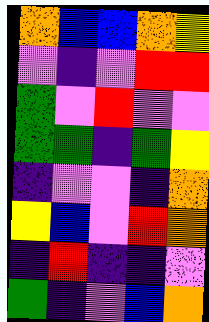[["orange", "blue", "blue", "orange", "yellow"], ["violet", "indigo", "violet", "red", "red"], ["green", "violet", "red", "violet", "violet"], ["green", "green", "indigo", "green", "yellow"], ["indigo", "violet", "violet", "indigo", "orange"], ["yellow", "blue", "violet", "red", "orange"], ["indigo", "red", "indigo", "indigo", "violet"], ["green", "indigo", "violet", "blue", "orange"]]